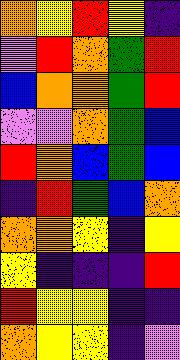[["orange", "yellow", "red", "yellow", "indigo"], ["violet", "red", "orange", "green", "red"], ["blue", "orange", "orange", "green", "red"], ["violet", "violet", "orange", "green", "blue"], ["red", "orange", "blue", "green", "blue"], ["indigo", "red", "green", "blue", "orange"], ["orange", "orange", "yellow", "indigo", "yellow"], ["yellow", "indigo", "indigo", "indigo", "red"], ["red", "yellow", "yellow", "indigo", "indigo"], ["orange", "yellow", "yellow", "indigo", "violet"]]